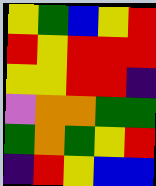[["yellow", "green", "blue", "yellow", "red"], ["red", "yellow", "red", "red", "red"], ["yellow", "yellow", "red", "red", "indigo"], ["violet", "orange", "orange", "green", "green"], ["green", "orange", "green", "yellow", "red"], ["indigo", "red", "yellow", "blue", "blue"]]